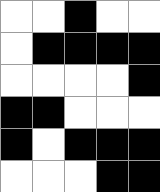[["white", "white", "black", "white", "white"], ["white", "black", "black", "black", "black"], ["white", "white", "white", "white", "black"], ["black", "black", "white", "white", "white"], ["black", "white", "black", "black", "black"], ["white", "white", "white", "black", "black"]]